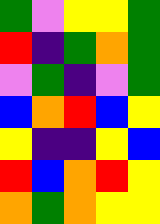[["green", "violet", "yellow", "yellow", "green"], ["red", "indigo", "green", "orange", "green"], ["violet", "green", "indigo", "violet", "green"], ["blue", "orange", "red", "blue", "yellow"], ["yellow", "indigo", "indigo", "yellow", "blue"], ["red", "blue", "orange", "red", "yellow"], ["orange", "green", "orange", "yellow", "yellow"]]